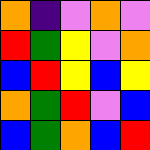[["orange", "indigo", "violet", "orange", "violet"], ["red", "green", "yellow", "violet", "orange"], ["blue", "red", "yellow", "blue", "yellow"], ["orange", "green", "red", "violet", "blue"], ["blue", "green", "orange", "blue", "red"]]